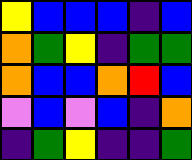[["yellow", "blue", "blue", "blue", "indigo", "blue"], ["orange", "green", "yellow", "indigo", "green", "green"], ["orange", "blue", "blue", "orange", "red", "blue"], ["violet", "blue", "violet", "blue", "indigo", "orange"], ["indigo", "green", "yellow", "indigo", "indigo", "green"]]